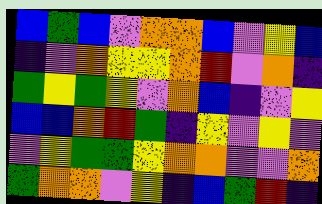[["blue", "green", "blue", "violet", "orange", "orange", "blue", "violet", "yellow", "blue"], ["indigo", "violet", "orange", "yellow", "yellow", "orange", "red", "violet", "orange", "indigo"], ["green", "yellow", "green", "yellow", "violet", "orange", "blue", "indigo", "violet", "yellow"], ["blue", "blue", "orange", "red", "green", "indigo", "yellow", "violet", "yellow", "violet"], ["violet", "yellow", "green", "green", "yellow", "orange", "orange", "violet", "violet", "orange"], ["green", "orange", "orange", "violet", "yellow", "indigo", "blue", "green", "red", "indigo"]]